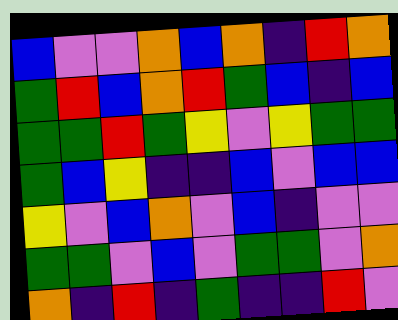[["blue", "violet", "violet", "orange", "blue", "orange", "indigo", "red", "orange"], ["green", "red", "blue", "orange", "red", "green", "blue", "indigo", "blue"], ["green", "green", "red", "green", "yellow", "violet", "yellow", "green", "green"], ["green", "blue", "yellow", "indigo", "indigo", "blue", "violet", "blue", "blue"], ["yellow", "violet", "blue", "orange", "violet", "blue", "indigo", "violet", "violet"], ["green", "green", "violet", "blue", "violet", "green", "green", "violet", "orange"], ["orange", "indigo", "red", "indigo", "green", "indigo", "indigo", "red", "violet"]]